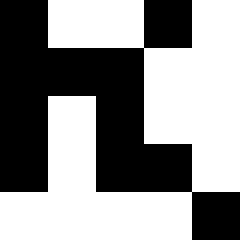[["black", "white", "white", "black", "white"], ["black", "black", "black", "white", "white"], ["black", "white", "black", "white", "white"], ["black", "white", "black", "black", "white"], ["white", "white", "white", "white", "black"]]